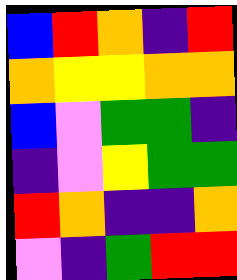[["blue", "red", "orange", "indigo", "red"], ["orange", "yellow", "yellow", "orange", "orange"], ["blue", "violet", "green", "green", "indigo"], ["indigo", "violet", "yellow", "green", "green"], ["red", "orange", "indigo", "indigo", "orange"], ["violet", "indigo", "green", "red", "red"]]